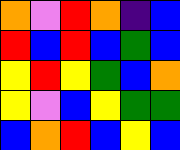[["orange", "violet", "red", "orange", "indigo", "blue"], ["red", "blue", "red", "blue", "green", "blue"], ["yellow", "red", "yellow", "green", "blue", "orange"], ["yellow", "violet", "blue", "yellow", "green", "green"], ["blue", "orange", "red", "blue", "yellow", "blue"]]